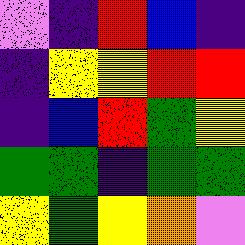[["violet", "indigo", "red", "blue", "indigo"], ["indigo", "yellow", "yellow", "red", "red"], ["indigo", "blue", "red", "green", "yellow"], ["green", "green", "indigo", "green", "green"], ["yellow", "green", "yellow", "orange", "violet"]]